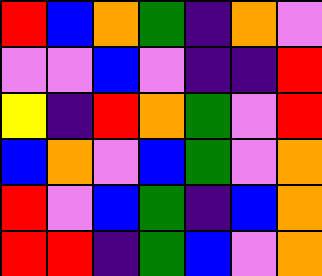[["red", "blue", "orange", "green", "indigo", "orange", "violet"], ["violet", "violet", "blue", "violet", "indigo", "indigo", "red"], ["yellow", "indigo", "red", "orange", "green", "violet", "red"], ["blue", "orange", "violet", "blue", "green", "violet", "orange"], ["red", "violet", "blue", "green", "indigo", "blue", "orange"], ["red", "red", "indigo", "green", "blue", "violet", "orange"]]